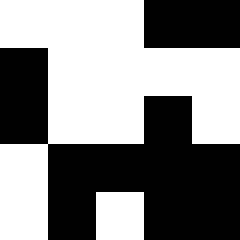[["white", "white", "white", "black", "black"], ["black", "white", "white", "white", "white"], ["black", "white", "white", "black", "white"], ["white", "black", "black", "black", "black"], ["white", "black", "white", "black", "black"]]